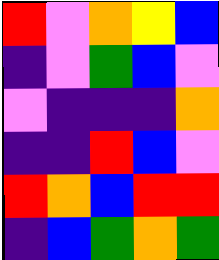[["red", "violet", "orange", "yellow", "blue"], ["indigo", "violet", "green", "blue", "violet"], ["violet", "indigo", "indigo", "indigo", "orange"], ["indigo", "indigo", "red", "blue", "violet"], ["red", "orange", "blue", "red", "red"], ["indigo", "blue", "green", "orange", "green"]]